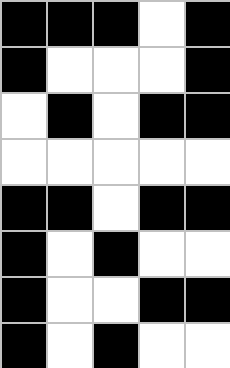[["black", "black", "black", "white", "black"], ["black", "white", "white", "white", "black"], ["white", "black", "white", "black", "black"], ["white", "white", "white", "white", "white"], ["black", "black", "white", "black", "black"], ["black", "white", "black", "white", "white"], ["black", "white", "white", "black", "black"], ["black", "white", "black", "white", "white"]]